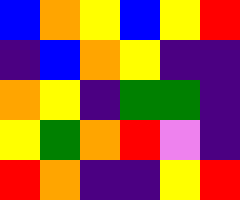[["blue", "orange", "yellow", "blue", "yellow", "red"], ["indigo", "blue", "orange", "yellow", "indigo", "indigo"], ["orange", "yellow", "indigo", "green", "green", "indigo"], ["yellow", "green", "orange", "red", "violet", "indigo"], ["red", "orange", "indigo", "indigo", "yellow", "red"]]